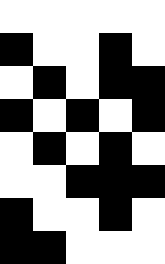[["white", "white", "white", "white", "white"], ["black", "white", "white", "black", "white"], ["white", "black", "white", "black", "black"], ["black", "white", "black", "white", "black"], ["white", "black", "white", "black", "white"], ["white", "white", "black", "black", "black"], ["black", "white", "white", "black", "white"], ["black", "black", "white", "white", "white"]]